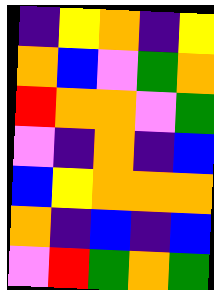[["indigo", "yellow", "orange", "indigo", "yellow"], ["orange", "blue", "violet", "green", "orange"], ["red", "orange", "orange", "violet", "green"], ["violet", "indigo", "orange", "indigo", "blue"], ["blue", "yellow", "orange", "orange", "orange"], ["orange", "indigo", "blue", "indigo", "blue"], ["violet", "red", "green", "orange", "green"]]